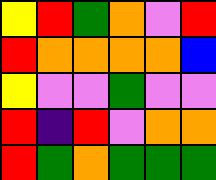[["yellow", "red", "green", "orange", "violet", "red"], ["red", "orange", "orange", "orange", "orange", "blue"], ["yellow", "violet", "violet", "green", "violet", "violet"], ["red", "indigo", "red", "violet", "orange", "orange"], ["red", "green", "orange", "green", "green", "green"]]